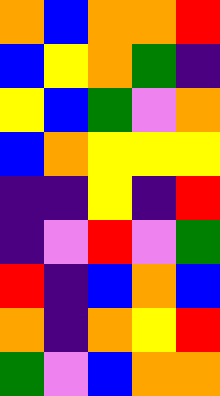[["orange", "blue", "orange", "orange", "red"], ["blue", "yellow", "orange", "green", "indigo"], ["yellow", "blue", "green", "violet", "orange"], ["blue", "orange", "yellow", "yellow", "yellow"], ["indigo", "indigo", "yellow", "indigo", "red"], ["indigo", "violet", "red", "violet", "green"], ["red", "indigo", "blue", "orange", "blue"], ["orange", "indigo", "orange", "yellow", "red"], ["green", "violet", "blue", "orange", "orange"]]